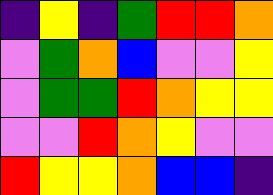[["indigo", "yellow", "indigo", "green", "red", "red", "orange"], ["violet", "green", "orange", "blue", "violet", "violet", "yellow"], ["violet", "green", "green", "red", "orange", "yellow", "yellow"], ["violet", "violet", "red", "orange", "yellow", "violet", "violet"], ["red", "yellow", "yellow", "orange", "blue", "blue", "indigo"]]